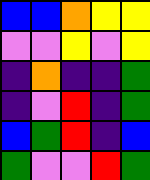[["blue", "blue", "orange", "yellow", "yellow"], ["violet", "violet", "yellow", "violet", "yellow"], ["indigo", "orange", "indigo", "indigo", "green"], ["indigo", "violet", "red", "indigo", "green"], ["blue", "green", "red", "indigo", "blue"], ["green", "violet", "violet", "red", "green"]]